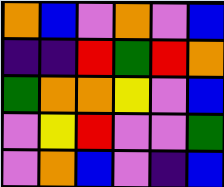[["orange", "blue", "violet", "orange", "violet", "blue"], ["indigo", "indigo", "red", "green", "red", "orange"], ["green", "orange", "orange", "yellow", "violet", "blue"], ["violet", "yellow", "red", "violet", "violet", "green"], ["violet", "orange", "blue", "violet", "indigo", "blue"]]